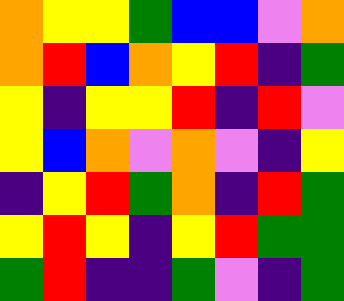[["orange", "yellow", "yellow", "green", "blue", "blue", "violet", "orange"], ["orange", "red", "blue", "orange", "yellow", "red", "indigo", "green"], ["yellow", "indigo", "yellow", "yellow", "red", "indigo", "red", "violet"], ["yellow", "blue", "orange", "violet", "orange", "violet", "indigo", "yellow"], ["indigo", "yellow", "red", "green", "orange", "indigo", "red", "green"], ["yellow", "red", "yellow", "indigo", "yellow", "red", "green", "green"], ["green", "red", "indigo", "indigo", "green", "violet", "indigo", "green"]]